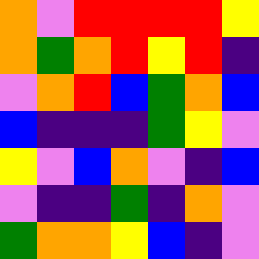[["orange", "violet", "red", "red", "red", "red", "yellow"], ["orange", "green", "orange", "red", "yellow", "red", "indigo"], ["violet", "orange", "red", "blue", "green", "orange", "blue"], ["blue", "indigo", "indigo", "indigo", "green", "yellow", "violet"], ["yellow", "violet", "blue", "orange", "violet", "indigo", "blue"], ["violet", "indigo", "indigo", "green", "indigo", "orange", "violet"], ["green", "orange", "orange", "yellow", "blue", "indigo", "violet"]]